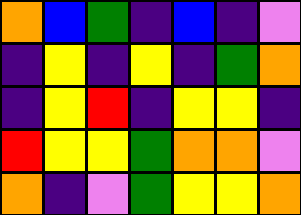[["orange", "blue", "green", "indigo", "blue", "indigo", "violet"], ["indigo", "yellow", "indigo", "yellow", "indigo", "green", "orange"], ["indigo", "yellow", "red", "indigo", "yellow", "yellow", "indigo"], ["red", "yellow", "yellow", "green", "orange", "orange", "violet"], ["orange", "indigo", "violet", "green", "yellow", "yellow", "orange"]]